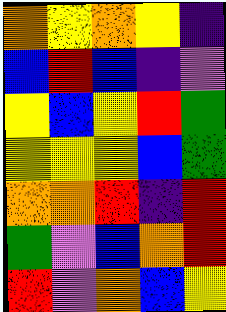[["orange", "yellow", "orange", "yellow", "indigo"], ["blue", "red", "blue", "indigo", "violet"], ["yellow", "blue", "yellow", "red", "green"], ["yellow", "yellow", "yellow", "blue", "green"], ["orange", "orange", "red", "indigo", "red"], ["green", "violet", "blue", "orange", "red"], ["red", "violet", "orange", "blue", "yellow"]]